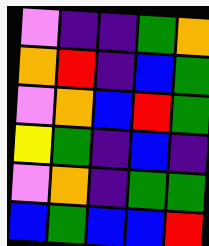[["violet", "indigo", "indigo", "green", "orange"], ["orange", "red", "indigo", "blue", "green"], ["violet", "orange", "blue", "red", "green"], ["yellow", "green", "indigo", "blue", "indigo"], ["violet", "orange", "indigo", "green", "green"], ["blue", "green", "blue", "blue", "red"]]